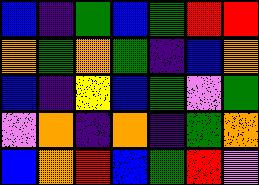[["blue", "indigo", "green", "blue", "green", "red", "red"], ["orange", "green", "orange", "green", "indigo", "blue", "orange"], ["blue", "indigo", "yellow", "blue", "green", "violet", "green"], ["violet", "orange", "indigo", "orange", "indigo", "green", "orange"], ["blue", "orange", "red", "blue", "green", "red", "violet"]]